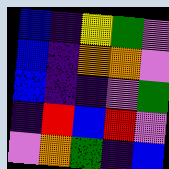[["blue", "indigo", "yellow", "green", "violet"], ["blue", "indigo", "orange", "orange", "violet"], ["blue", "indigo", "indigo", "violet", "green"], ["indigo", "red", "blue", "red", "violet"], ["violet", "orange", "green", "indigo", "blue"]]